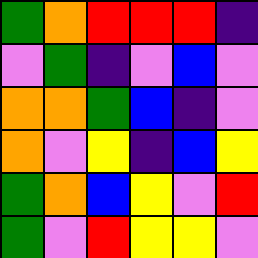[["green", "orange", "red", "red", "red", "indigo"], ["violet", "green", "indigo", "violet", "blue", "violet"], ["orange", "orange", "green", "blue", "indigo", "violet"], ["orange", "violet", "yellow", "indigo", "blue", "yellow"], ["green", "orange", "blue", "yellow", "violet", "red"], ["green", "violet", "red", "yellow", "yellow", "violet"]]